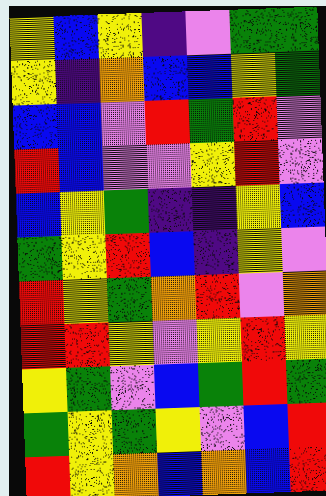[["yellow", "blue", "yellow", "indigo", "violet", "green", "green"], ["yellow", "indigo", "orange", "blue", "blue", "yellow", "green"], ["blue", "blue", "violet", "red", "green", "red", "violet"], ["red", "blue", "violet", "violet", "yellow", "red", "violet"], ["blue", "yellow", "green", "indigo", "indigo", "yellow", "blue"], ["green", "yellow", "red", "blue", "indigo", "yellow", "violet"], ["red", "yellow", "green", "orange", "red", "violet", "orange"], ["red", "red", "yellow", "violet", "yellow", "red", "yellow"], ["yellow", "green", "violet", "blue", "green", "red", "green"], ["green", "yellow", "green", "yellow", "violet", "blue", "red"], ["red", "yellow", "orange", "blue", "orange", "blue", "red"]]